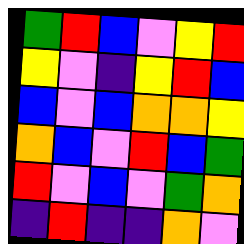[["green", "red", "blue", "violet", "yellow", "red"], ["yellow", "violet", "indigo", "yellow", "red", "blue"], ["blue", "violet", "blue", "orange", "orange", "yellow"], ["orange", "blue", "violet", "red", "blue", "green"], ["red", "violet", "blue", "violet", "green", "orange"], ["indigo", "red", "indigo", "indigo", "orange", "violet"]]